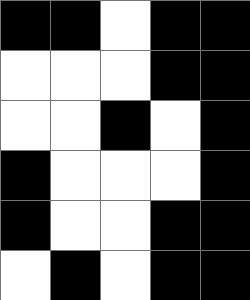[["black", "black", "white", "black", "black"], ["white", "white", "white", "black", "black"], ["white", "white", "black", "white", "black"], ["black", "white", "white", "white", "black"], ["black", "white", "white", "black", "black"], ["white", "black", "white", "black", "black"]]